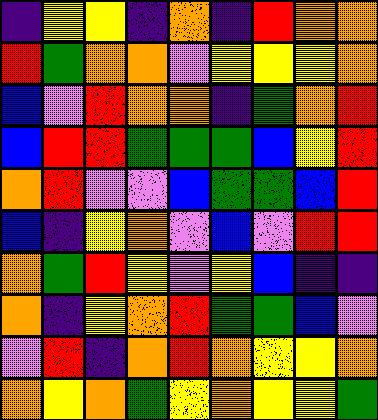[["indigo", "yellow", "yellow", "indigo", "orange", "indigo", "red", "orange", "orange"], ["red", "green", "orange", "orange", "violet", "yellow", "yellow", "yellow", "orange"], ["blue", "violet", "red", "orange", "orange", "indigo", "green", "orange", "red"], ["blue", "red", "red", "green", "green", "green", "blue", "yellow", "red"], ["orange", "red", "violet", "violet", "blue", "green", "green", "blue", "red"], ["blue", "indigo", "yellow", "orange", "violet", "blue", "violet", "red", "red"], ["orange", "green", "red", "yellow", "violet", "yellow", "blue", "indigo", "indigo"], ["orange", "indigo", "yellow", "orange", "red", "green", "green", "blue", "violet"], ["violet", "red", "indigo", "orange", "red", "orange", "yellow", "yellow", "orange"], ["orange", "yellow", "orange", "green", "yellow", "orange", "yellow", "yellow", "green"]]